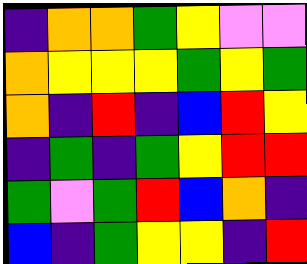[["indigo", "orange", "orange", "green", "yellow", "violet", "violet"], ["orange", "yellow", "yellow", "yellow", "green", "yellow", "green"], ["orange", "indigo", "red", "indigo", "blue", "red", "yellow"], ["indigo", "green", "indigo", "green", "yellow", "red", "red"], ["green", "violet", "green", "red", "blue", "orange", "indigo"], ["blue", "indigo", "green", "yellow", "yellow", "indigo", "red"]]